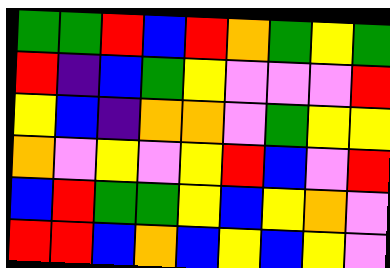[["green", "green", "red", "blue", "red", "orange", "green", "yellow", "green"], ["red", "indigo", "blue", "green", "yellow", "violet", "violet", "violet", "red"], ["yellow", "blue", "indigo", "orange", "orange", "violet", "green", "yellow", "yellow"], ["orange", "violet", "yellow", "violet", "yellow", "red", "blue", "violet", "red"], ["blue", "red", "green", "green", "yellow", "blue", "yellow", "orange", "violet"], ["red", "red", "blue", "orange", "blue", "yellow", "blue", "yellow", "violet"]]